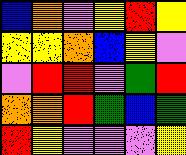[["blue", "orange", "violet", "yellow", "red", "yellow"], ["yellow", "yellow", "orange", "blue", "yellow", "violet"], ["violet", "red", "red", "violet", "green", "red"], ["orange", "orange", "red", "green", "blue", "green"], ["red", "yellow", "violet", "violet", "violet", "yellow"]]